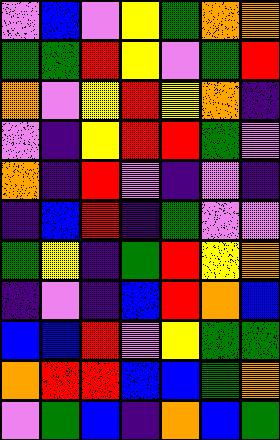[["violet", "blue", "violet", "yellow", "green", "orange", "orange"], ["green", "green", "red", "yellow", "violet", "green", "red"], ["orange", "violet", "yellow", "red", "yellow", "orange", "indigo"], ["violet", "indigo", "yellow", "red", "red", "green", "violet"], ["orange", "indigo", "red", "violet", "indigo", "violet", "indigo"], ["indigo", "blue", "red", "indigo", "green", "violet", "violet"], ["green", "yellow", "indigo", "green", "red", "yellow", "orange"], ["indigo", "violet", "indigo", "blue", "red", "orange", "blue"], ["blue", "blue", "red", "violet", "yellow", "green", "green"], ["orange", "red", "red", "blue", "blue", "green", "orange"], ["violet", "green", "blue", "indigo", "orange", "blue", "green"]]